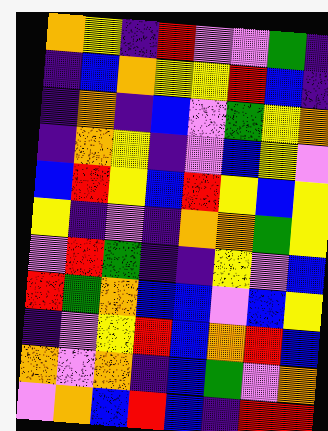[["orange", "yellow", "indigo", "red", "violet", "violet", "green", "indigo"], ["indigo", "blue", "orange", "yellow", "yellow", "red", "blue", "indigo"], ["indigo", "orange", "indigo", "blue", "violet", "green", "yellow", "orange"], ["indigo", "orange", "yellow", "indigo", "violet", "blue", "yellow", "violet"], ["blue", "red", "yellow", "blue", "red", "yellow", "blue", "yellow"], ["yellow", "indigo", "violet", "indigo", "orange", "orange", "green", "yellow"], ["violet", "red", "green", "indigo", "indigo", "yellow", "violet", "blue"], ["red", "green", "orange", "blue", "blue", "violet", "blue", "yellow"], ["indigo", "violet", "yellow", "red", "blue", "orange", "red", "blue"], ["orange", "violet", "orange", "indigo", "blue", "green", "violet", "orange"], ["violet", "orange", "blue", "red", "blue", "indigo", "red", "red"]]